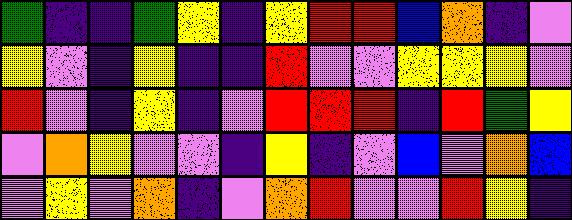[["green", "indigo", "indigo", "green", "yellow", "indigo", "yellow", "red", "red", "blue", "orange", "indigo", "violet"], ["yellow", "violet", "indigo", "yellow", "indigo", "indigo", "red", "violet", "violet", "yellow", "yellow", "yellow", "violet"], ["red", "violet", "indigo", "yellow", "indigo", "violet", "red", "red", "red", "indigo", "red", "green", "yellow"], ["violet", "orange", "yellow", "violet", "violet", "indigo", "yellow", "indigo", "violet", "blue", "violet", "orange", "blue"], ["violet", "yellow", "violet", "orange", "indigo", "violet", "orange", "red", "violet", "violet", "red", "yellow", "indigo"]]